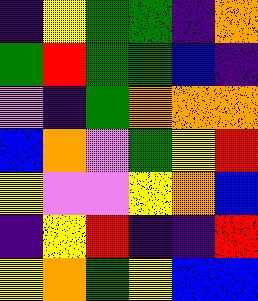[["indigo", "yellow", "green", "green", "indigo", "orange"], ["green", "red", "green", "green", "blue", "indigo"], ["violet", "indigo", "green", "orange", "orange", "orange"], ["blue", "orange", "violet", "green", "yellow", "red"], ["yellow", "violet", "violet", "yellow", "orange", "blue"], ["indigo", "yellow", "red", "indigo", "indigo", "red"], ["yellow", "orange", "green", "yellow", "blue", "blue"]]